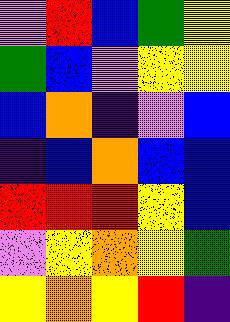[["violet", "red", "blue", "green", "yellow"], ["green", "blue", "violet", "yellow", "yellow"], ["blue", "orange", "indigo", "violet", "blue"], ["indigo", "blue", "orange", "blue", "blue"], ["red", "red", "red", "yellow", "blue"], ["violet", "yellow", "orange", "yellow", "green"], ["yellow", "orange", "yellow", "red", "indigo"]]